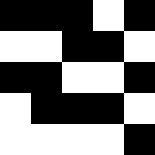[["black", "black", "black", "white", "black"], ["white", "white", "black", "black", "white"], ["black", "black", "white", "white", "black"], ["white", "black", "black", "black", "white"], ["white", "white", "white", "white", "black"]]